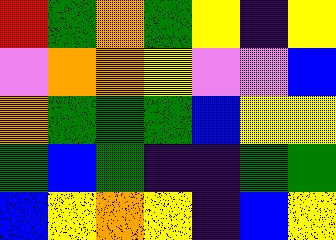[["red", "green", "orange", "green", "yellow", "indigo", "yellow"], ["violet", "orange", "orange", "yellow", "violet", "violet", "blue"], ["orange", "green", "green", "green", "blue", "yellow", "yellow"], ["green", "blue", "green", "indigo", "indigo", "green", "green"], ["blue", "yellow", "orange", "yellow", "indigo", "blue", "yellow"]]